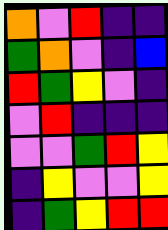[["orange", "violet", "red", "indigo", "indigo"], ["green", "orange", "violet", "indigo", "blue"], ["red", "green", "yellow", "violet", "indigo"], ["violet", "red", "indigo", "indigo", "indigo"], ["violet", "violet", "green", "red", "yellow"], ["indigo", "yellow", "violet", "violet", "yellow"], ["indigo", "green", "yellow", "red", "red"]]